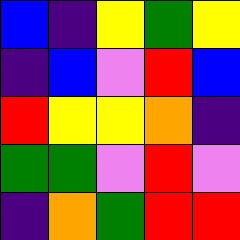[["blue", "indigo", "yellow", "green", "yellow"], ["indigo", "blue", "violet", "red", "blue"], ["red", "yellow", "yellow", "orange", "indigo"], ["green", "green", "violet", "red", "violet"], ["indigo", "orange", "green", "red", "red"]]